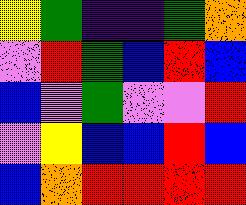[["yellow", "green", "indigo", "indigo", "green", "orange"], ["violet", "red", "green", "blue", "red", "blue"], ["blue", "violet", "green", "violet", "violet", "red"], ["violet", "yellow", "blue", "blue", "red", "blue"], ["blue", "orange", "red", "red", "red", "red"]]